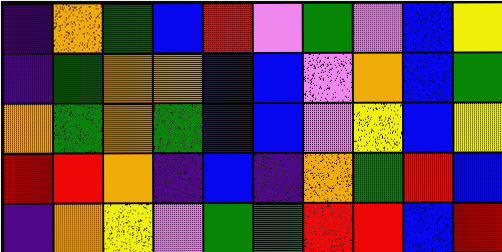[["indigo", "orange", "green", "blue", "red", "violet", "green", "violet", "blue", "yellow"], ["indigo", "green", "orange", "orange", "blue", "blue", "violet", "orange", "blue", "green"], ["orange", "green", "orange", "green", "blue", "blue", "violet", "yellow", "blue", "yellow"], ["red", "red", "orange", "indigo", "blue", "indigo", "orange", "green", "red", "blue"], ["indigo", "orange", "yellow", "violet", "green", "green", "red", "red", "blue", "red"]]